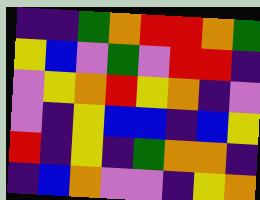[["indigo", "indigo", "green", "orange", "red", "red", "orange", "green"], ["yellow", "blue", "violet", "green", "violet", "red", "red", "indigo"], ["violet", "yellow", "orange", "red", "yellow", "orange", "indigo", "violet"], ["violet", "indigo", "yellow", "blue", "blue", "indigo", "blue", "yellow"], ["red", "indigo", "yellow", "indigo", "green", "orange", "orange", "indigo"], ["indigo", "blue", "orange", "violet", "violet", "indigo", "yellow", "orange"]]